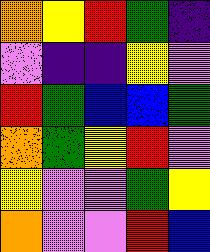[["orange", "yellow", "red", "green", "indigo"], ["violet", "indigo", "indigo", "yellow", "violet"], ["red", "green", "blue", "blue", "green"], ["orange", "green", "yellow", "red", "violet"], ["yellow", "violet", "violet", "green", "yellow"], ["orange", "violet", "violet", "red", "blue"]]